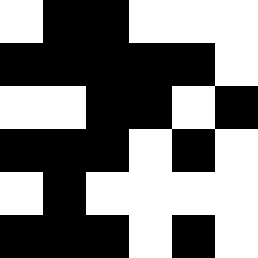[["white", "black", "black", "white", "white", "white"], ["black", "black", "black", "black", "black", "white"], ["white", "white", "black", "black", "white", "black"], ["black", "black", "black", "white", "black", "white"], ["white", "black", "white", "white", "white", "white"], ["black", "black", "black", "white", "black", "white"]]